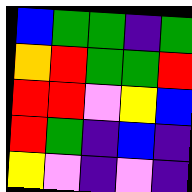[["blue", "green", "green", "indigo", "green"], ["orange", "red", "green", "green", "red"], ["red", "red", "violet", "yellow", "blue"], ["red", "green", "indigo", "blue", "indigo"], ["yellow", "violet", "indigo", "violet", "indigo"]]